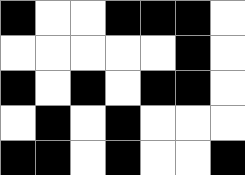[["black", "white", "white", "black", "black", "black", "white"], ["white", "white", "white", "white", "white", "black", "white"], ["black", "white", "black", "white", "black", "black", "white"], ["white", "black", "white", "black", "white", "white", "white"], ["black", "black", "white", "black", "white", "white", "black"]]